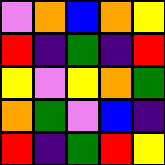[["violet", "orange", "blue", "orange", "yellow"], ["red", "indigo", "green", "indigo", "red"], ["yellow", "violet", "yellow", "orange", "green"], ["orange", "green", "violet", "blue", "indigo"], ["red", "indigo", "green", "red", "yellow"]]